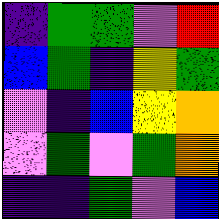[["indigo", "green", "green", "violet", "red"], ["blue", "green", "indigo", "yellow", "green"], ["violet", "indigo", "blue", "yellow", "orange"], ["violet", "green", "violet", "green", "orange"], ["indigo", "indigo", "green", "violet", "blue"]]